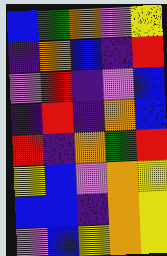[["blue", "green", "orange", "violet", "yellow"], ["indigo", "orange", "blue", "indigo", "red"], ["violet", "red", "indigo", "violet", "blue"], ["indigo", "red", "indigo", "orange", "blue"], ["red", "indigo", "orange", "green", "red"], ["yellow", "blue", "violet", "orange", "yellow"], ["blue", "blue", "indigo", "orange", "yellow"], ["violet", "blue", "yellow", "orange", "yellow"]]